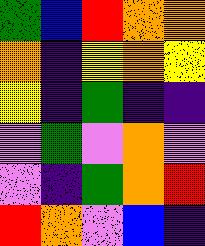[["green", "blue", "red", "orange", "orange"], ["orange", "indigo", "yellow", "orange", "yellow"], ["yellow", "indigo", "green", "indigo", "indigo"], ["violet", "green", "violet", "orange", "violet"], ["violet", "indigo", "green", "orange", "red"], ["red", "orange", "violet", "blue", "indigo"]]